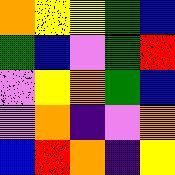[["orange", "yellow", "yellow", "green", "blue"], ["green", "blue", "violet", "green", "red"], ["violet", "yellow", "orange", "green", "blue"], ["violet", "orange", "indigo", "violet", "orange"], ["blue", "red", "orange", "indigo", "yellow"]]